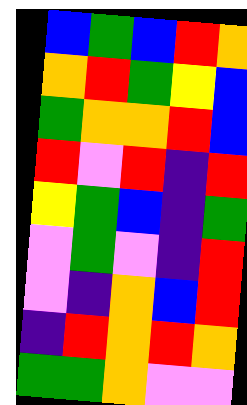[["blue", "green", "blue", "red", "orange"], ["orange", "red", "green", "yellow", "blue"], ["green", "orange", "orange", "red", "blue"], ["red", "violet", "red", "indigo", "red"], ["yellow", "green", "blue", "indigo", "green"], ["violet", "green", "violet", "indigo", "red"], ["violet", "indigo", "orange", "blue", "red"], ["indigo", "red", "orange", "red", "orange"], ["green", "green", "orange", "violet", "violet"]]